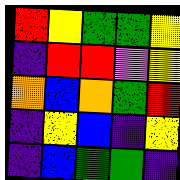[["red", "yellow", "green", "green", "yellow"], ["indigo", "red", "red", "violet", "yellow"], ["orange", "blue", "orange", "green", "red"], ["indigo", "yellow", "blue", "indigo", "yellow"], ["indigo", "blue", "green", "green", "indigo"]]